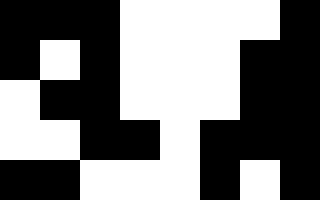[["black", "black", "black", "white", "white", "white", "white", "black"], ["black", "white", "black", "white", "white", "white", "black", "black"], ["white", "black", "black", "white", "white", "white", "black", "black"], ["white", "white", "black", "black", "white", "black", "black", "black"], ["black", "black", "white", "white", "white", "black", "white", "black"]]